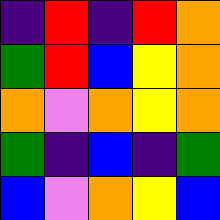[["indigo", "red", "indigo", "red", "orange"], ["green", "red", "blue", "yellow", "orange"], ["orange", "violet", "orange", "yellow", "orange"], ["green", "indigo", "blue", "indigo", "green"], ["blue", "violet", "orange", "yellow", "blue"]]